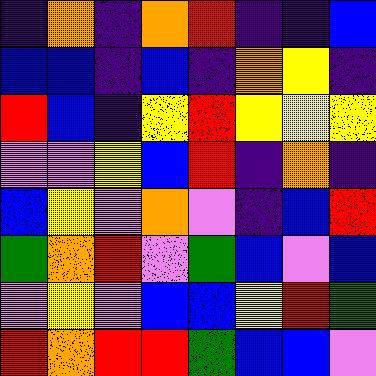[["indigo", "orange", "indigo", "orange", "red", "indigo", "indigo", "blue"], ["blue", "blue", "indigo", "blue", "indigo", "orange", "yellow", "indigo"], ["red", "blue", "indigo", "yellow", "red", "yellow", "yellow", "yellow"], ["violet", "violet", "yellow", "blue", "red", "indigo", "orange", "indigo"], ["blue", "yellow", "violet", "orange", "violet", "indigo", "blue", "red"], ["green", "orange", "red", "violet", "green", "blue", "violet", "blue"], ["violet", "yellow", "violet", "blue", "blue", "yellow", "red", "green"], ["red", "orange", "red", "red", "green", "blue", "blue", "violet"]]